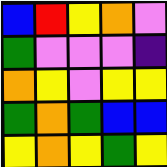[["blue", "red", "yellow", "orange", "violet"], ["green", "violet", "violet", "violet", "indigo"], ["orange", "yellow", "violet", "yellow", "yellow"], ["green", "orange", "green", "blue", "blue"], ["yellow", "orange", "yellow", "green", "yellow"]]